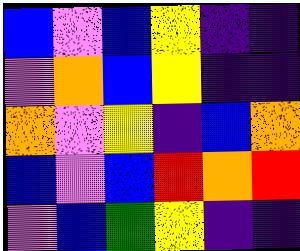[["blue", "violet", "blue", "yellow", "indigo", "indigo"], ["violet", "orange", "blue", "yellow", "indigo", "indigo"], ["orange", "violet", "yellow", "indigo", "blue", "orange"], ["blue", "violet", "blue", "red", "orange", "red"], ["violet", "blue", "green", "yellow", "indigo", "indigo"]]